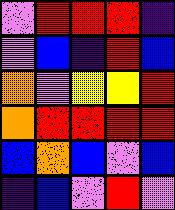[["violet", "red", "red", "red", "indigo"], ["violet", "blue", "indigo", "red", "blue"], ["orange", "violet", "yellow", "yellow", "red"], ["orange", "red", "red", "red", "red"], ["blue", "orange", "blue", "violet", "blue"], ["indigo", "blue", "violet", "red", "violet"]]